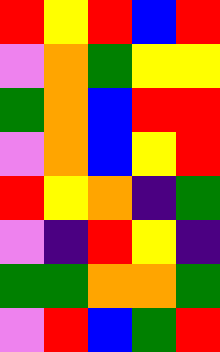[["red", "yellow", "red", "blue", "red"], ["violet", "orange", "green", "yellow", "yellow"], ["green", "orange", "blue", "red", "red"], ["violet", "orange", "blue", "yellow", "red"], ["red", "yellow", "orange", "indigo", "green"], ["violet", "indigo", "red", "yellow", "indigo"], ["green", "green", "orange", "orange", "green"], ["violet", "red", "blue", "green", "red"]]